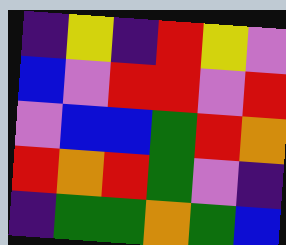[["indigo", "yellow", "indigo", "red", "yellow", "violet"], ["blue", "violet", "red", "red", "violet", "red"], ["violet", "blue", "blue", "green", "red", "orange"], ["red", "orange", "red", "green", "violet", "indigo"], ["indigo", "green", "green", "orange", "green", "blue"]]